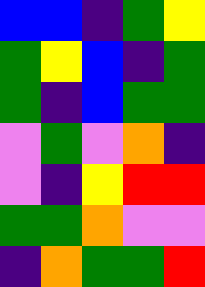[["blue", "blue", "indigo", "green", "yellow"], ["green", "yellow", "blue", "indigo", "green"], ["green", "indigo", "blue", "green", "green"], ["violet", "green", "violet", "orange", "indigo"], ["violet", "indigo", "yellow", "red", "red"], ["green", "green", "orange", "violet", "violet"], ["indigo", "orange", "green", "green", "red"]]